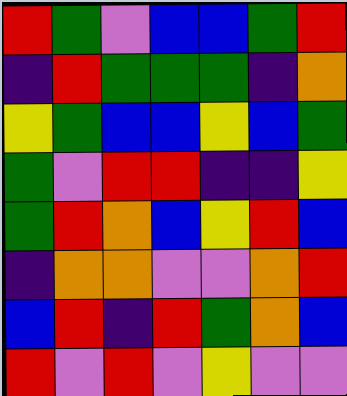[["red", "green", "violet", "blue", "blue", "green", "red"], ["indigo", "red", "green", "green", "green", "indigo", "orange"], ["yellow", "green", "blue", "blue", "yellow", "blue", "green"], ["green", "violet", "red", "red", "indigo", "indigo", "yellow"], ["green", "red", "orange", "blue", "yellow", "red", "blue"], ["indigo", "orange", "orange", "violet", "violet", "orange", "red"], ["blue", "red", "indigo", "red", "green", "orange", "blue"], ["red", "violet", "red", "violet", "yellow", "violet", "violet"]]